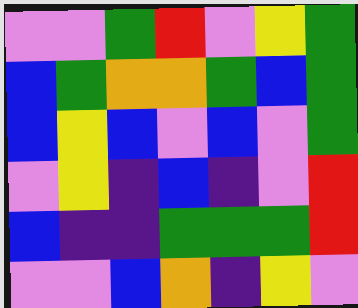[["violet", "violet", "green", "red", "violet", "yellow", "green"], ["blue", "green", "orange", "orange", "green", "blue", "green"], ["blue", "yellow", "blue", "violet", "blue", "violet", "green"], ["violet", "yellow", "indigo", "blue", "indigo", "violet", "red"], ["blue", "indigo", "indigo", "green", "green", "green", "red"], ["violet", "violet", "blue", "orange", "indigo", "yellow", "violet"]]